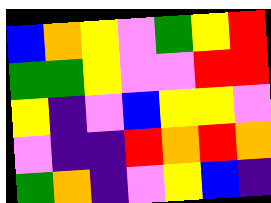[["blue", "orange", "yellow", "violet", "green", "yellow", "red"], ["green", "green", "yellow", "violet", "violet", "red", "red"], ["yellow", "indigo", "violet", "blue", "yellow", "yellow", "violet"], ["violet", "indigo", "indigo", "red", "orange", "red", "orange"], ["green", "orange", "indigo", "violet", "yellow", "blue", "indigo"]]